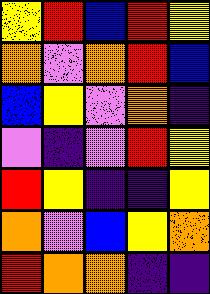[["yellow", "red", "blue", "red", "yellow"], ["orange", "violet", "orange", "red", "blue"], ["blue", "yellow", "violet", "orange", "indigo"], ["violet", "indigo", "violet", "red", "yellow"], ["red", "yellow", "indigo", "indigo", "yellow"], ["orange", "violet", "blue", "yellow", "orange"], ["red", "orange", "orange", "indigo", "indigo"]]